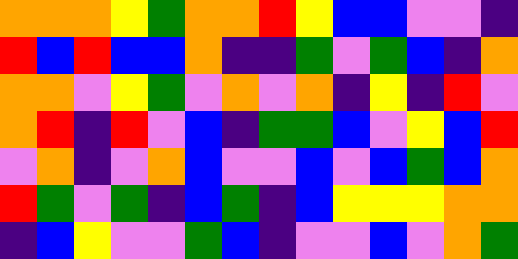[["orange", "orange", "orange", "yellow", "green", "orange", "orange", "red", "yellow", "blue", "blue", "violet", "violet", "indigo"], ["red", "blue", "red", "blue", "blue", "orange", "indigo", "indigo", "green", "violet", "green", "blue", "indigo", "orange"], ["orange", "orange", "violet", "yellow", "green", "violet", "orange", "violet", "orange", "indigo", "yellow", "indigo", "red", "violet"], ["orange", "red", "indigo", "red", "violet", "blue", "indigo", "green", "green", "blue", "violet", "yellow", "blue", "red"], ["violet", "orange", "indigo", "violet", "orange", "blue", "violet", "violet", "blue", "violet", "blue", "green", "blue", "orange"], ["red", "green", "violet", "green", "indigo", "blue", "green", "indigo", "blue", "yellow", "yellow", "yellow", "orange", "orange"], ["indigo", "blue", "yellow", "violet", "violet", "green", "blue", "indigo", "violet", "violet", "blue", "violet", "orange", "green"]]